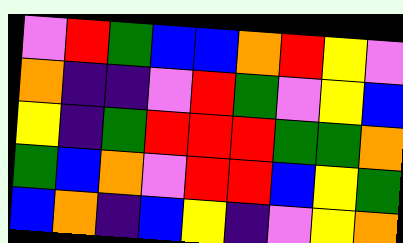[["violet", "red", "green", "blue", "blue", "orange", "red", "yellow", "violet"], ["orange", "indigo", "indigo", "violet", "red", "green", "violet", "yellow", "blue"], ["yellow", "indigo", "green", "red", "red", "red", "green", "green", "orange"], ["green", "blue", "orange", "violet", "red", "red", "blue", "yellow", "green"], ["blue", "orange", "indigo", "blue", "yellow", "indigo", "violet", "yellow", "orange"]]